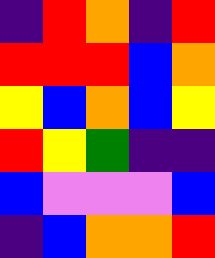[["indigo", "red", "orange", "indigo", "red"], ["red", "red", "red", "blue", "orange"], ["yellow", "blue", "orange", "blue", "yellow"], ["red", "yellow", "green", "indigo", "indigo"], ["blue", "violet", "violet", "violet", "blue"], ["indigo", "blue", "orange", "orange", "red"]]